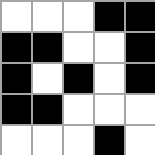[["white", "white", "white", "black", "black"], ["black", "black", "white", "white", "black"], ["black", "white", "black", "white", "black"], ["black", "black", "white", "white", "white"], ["white", "white", "white", "black", "white"]]